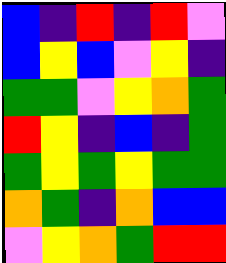[["blue", "indigo", "red", "indigo", "red", "violet"], ["blue", "yellow", "blue", "violet", "yellow", "indigo"], ["green", "green", "violet", "yellow", "orange", "green"], ["red", "yellow", "indigo", "blue", "indigo", "green"], ["green", "yellow", "green", "yellow", "green", "green"], ["orange", "green", "indigo", "orange", "blue", "blue"], ["violet", "yellow", "orange", "green", "red", "red"]]